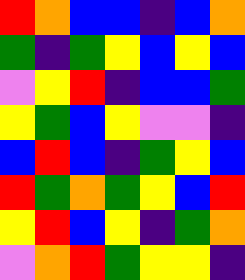[["red", "orange", "blue", "blue", "indigo", "blue", "orange"], ["green", "indigo", "green", "yellow", "blue", "yellow", "blue"], ["violet", "yellow", "red", "indigo", "blue", "blue", "green"], ["yellow", "green", "blue", "yellow", "violet", "violet", "indigo"], ["blue", "red", "blue", "indigo", "green", "yellow", "blue"], ["red", "green", "orange", "green", "yellow", "blue", "red"], ["yellow", "red", "blue", "yellow", "indigo", "green", "orange"], ["violet", "orange", "red", "green", "yellow", "yellow", "indigo"]]